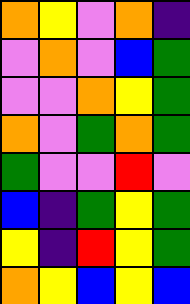[["orange", "yellow", "violet", "orange", "indigo"], ["violet", "orange", "violet", "blue", "green"], ["violet", "violet", "orange", "yellow", "green"], ["orange", "violet", "green", "orange", "green"], ["green", "violet", "violet", "red", "violet"], ["blue", "indigo", "green", "yellow", "green"], ["yellow", "indigo", "red", "yellow", "green"], ["orange", "yellow", "blue", "yellow", "blue"]]